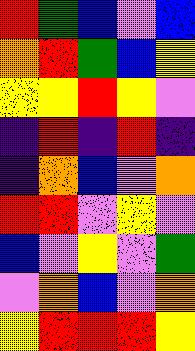[["red", "green", "blue", "violet", "blue"], ["orange", "red", "green", "blue", "yellow"], ["yellow", "yellow", "red", "yellow", "violet"], ["indigo", "red", "indigo", "red", "indigo"], ["indigo", "orange", "blue", "violet", "orange"], ["red", "red", "violet", "yellow", "violet"], ["blue", "violet", "yellow", "violet", "green"], ["violet", "orange", "blue", "violet", "orange"], ["yellow", "red", "red", "red", "yellow"]]